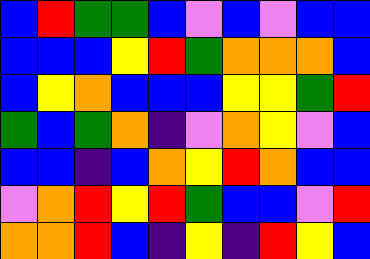[["blue", "red", "green", "green", "blue", "violet", "blue", "violet", "blue", "blue"], ["blue", "blue", "blue", "yellow", "red", "green", "orange", "orange", "orange", "blue"], ["blue", "yellow", "orange", "blue", "blue", "blue", "yellow", "yellow", "green", "red"], ["green", "blue", "green", "orange", "indigo", "violet", "orange", "yellow", "violet", "blue"], ["blue", "blue", "indigo", "blue", "orange", "yellow", "red", "orange", "blue", "blue"], ["violet", "orange", "red", "yellow", "red", "green", "blue", "blue", "violet", "red"], ["orange", "orange", "red", "blue", "indigo", "yellow", "indigo", "red", "yellow", "blue"]]